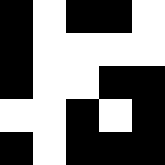[["black", "white", "black", "black", "white"], ["black", "white", "white", "white", "white"], ["black", "white", "white", "black", "black"], ["white", "white", "black", "white", "black"], ["black", "white", "black", "black", "black"]]